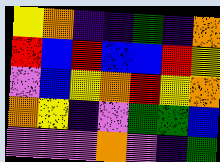[["yellow", "orange", "indigo", "indigo", "green", "indigo", "orange"], ["red", "blue", "red", "blue", "blue", "red", "yellow"], ["violet", "blue", "yellow", "orange", "red", "yellow", "orange"], ["orange", "yellow", "indigo", "violet", "green", "green", "blue"], ["violet", "violet", "violet", "orange", "violet", "indigo", "green"]]